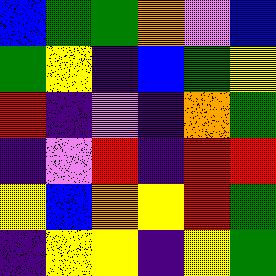[["blue", "green", "green", "orange", "violet", "blue"], ["green", "yellow", "indigo", "blue", "green", "yellow"], ["red", "indigo", "violet", "indigo", "orange", "green"], ["indigo", "violet", "red", "indigo", "red", "red"], ["yellow", "blue", "orange", "yellow", "red", "green"], ["indigo", "yellow", "yellow", "indigo", "yellow", "green"]]